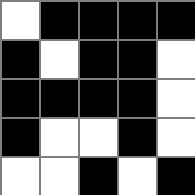[["white", "black", "black", "black", "black"], ["black", "white", "black", "black", "white"], ["black", "black", "black", "black", "white"], ["black", "white", "white", "black", "white"], ["white", "white", "black", "white", "black"]]